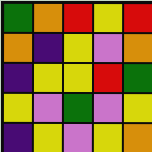[["green", "orange", "red", "yellow", "red"], ["orange", "indigo", "yellow", "violet", "orange"], ["indigo", "yellow", "yellow", "red", "green"], ["yellow", "violet", "green", "violet", "yellow"], ["indigo", "yellow", "violet", "yellow", "orange"]]